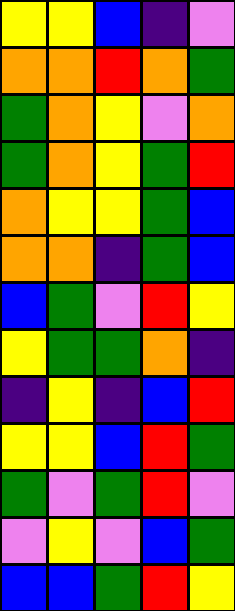[["yellow", "yellow", "blue", "indigo", "violet"], ["orange", "orange", "red", "orange", "green"], ["green", "orange", "yellow", "violet", "orange"], ["green", "orange", "yellow", "green", "red"], ["orange", "yellow", "yellow", "green", "blue"], ["orange", "orange", "indigo", "green", "blue"], ["blue", "green", "violet", "red", "yellow"], ["yellow", "green", "green", "orange", "indigo"], ["indigo", "yellow", "indigo", "blue", "red"], ["yellow", "yellow", "blue", "red", "green"], ["green", "violet", "green", "red", "violet"], ["violet", "yellow", "violet", "blue", "green"], ["blue", "blue", "green", "red", "yellow"]]